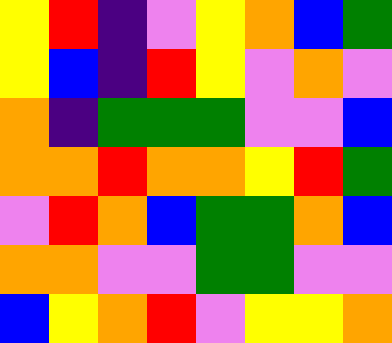[["yellow", "red", "indigo", "violet", "yellow", "orange", "blue", "green"], ["yellow", "blue", "indigo", "red", "yellow", "violet", "orange", "violet"], ["orange", "indigo", "green", "green", "green", "violet", "violet", "blue"], ["orange", "orange", "red", "orange", "orange", "yellow", "red", "green"], ["violet", "red", "orange", "blue", "green", "green", "orange", "blue"], ["orange", "orange", "violet", "violet", "green", "green", "violet", "violet"], ["blue", "yellow", "orange", "red", "violet", "yellow", "yellow", "orange"]]